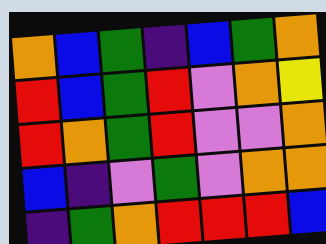[["orange", "blue", "green", "indigo", "blue", "green", "orange"], ["red", "blue", "green", "red", "violet", "orange", "yellow"], ["red", "orange", "green", "red", "violet", "violet", "orange"], ["blue", "indigo", "violet", "green", "violet", "orange", "orange"], ["indigo", "green", "orange", "red", "red", "red", "blue"]]